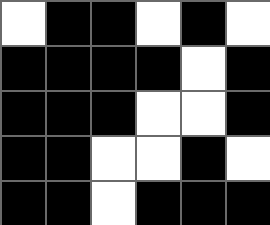[["white", "black", "black", "white", "black", "white"], ["black", "black", "black", "black", "white", "black"], ["black", "black", "black", "white", "white", "black"], ["black", "black", "white", "white", "black", "white"], ["black", "black", "white", "black", "black", "black"]]